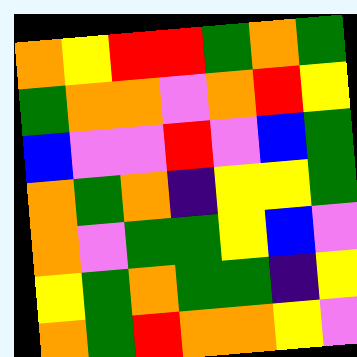[["orange", "yellow", "red", "red", "green", "orange", "green"], ["green", "orange", "orange", "violet", "orange", "red", "yellow"], ["blue", "violet", "violet", "red", "violet", "blue", "green"], ["orange", "green", "orange", "indigo", "yellow", "yellow", "green"], ["orange", "violet", "green", "green", "yellow", "blue", "violet"], ["yellow", "green", "orange", "green", "green", "indigo", "yellow"], ["orange", "green", "red", "orange", "orange", "yellow", "violet"]]